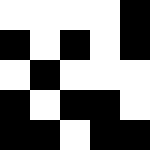[["white", "white", "white", "white", "black"], ["black", "white", "black", "white", "black"], ["white", "black", "white", "white", "white"], ["black", "white", "black", "black", "white"], ["black", "black", "white", "black", "black"]]